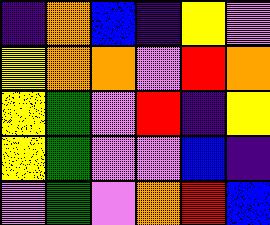[["indigo", "orange", "blue", "indigo", "yellow", "violet"], ["yellow", "orange", "orange", "violet", "red", "orange"], ["yellow", "green", "violet", "red", "indigo", "yellow"], ["yellow", "green", "violet", "violet", "blue", "indigo"], ["violet", "green", "violet", "orange", "red", "blue"]]